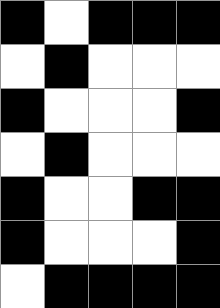[["black", "white", "black", "black", "black"], ["white", "black", "white", "white", "white"], ["black", "white", "white", "white", "black"], ["white", "black", "white", "white", "white"], ["black", "white", "white", "black", "black"], ["black", "white", "white", "white", "black"], ["white", "black", "black", "black", "black"]]